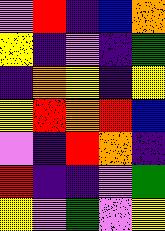[["violet", "red", "indigo", "blue", "orange"], ["yellow", "indigo", "violet", "indigo", "green"], ["indigo", "orange", "yellow", "indigo", "yellow"], ["yellow", "red", "orange", "red", "blue"], ["violet", "indigo", "red", "orange", "indigo"], ["red", "indigo", "indigo", "violet", "green"], ["yellow", "violet", "green", "violet", "yellow"]]